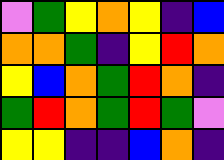[["violet", "green", "yellow", "orange", "yellow", "indigo", "blue"], ["orange", "orange", "green", "indigo", "yellow", "red", "orange"], ["yellow", "blue", "orange", "green", "red", "orange", "indigo"], ["green", "red", "orange", "green", "red", "green", "violet"], ["yellow", "yellow", "indigo", "indigo", "blue", "orange", "indigo"]]